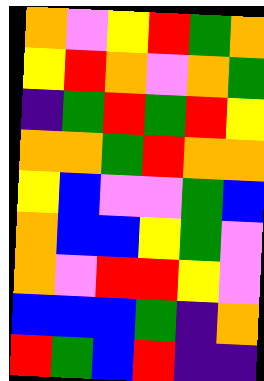[["orange", "violet", "yellow", "red", "green", "orange"], ["yellow", "red", "orange", "violet", "orange", "green"], ["indigo", "green", "red", "green", "red", "yellow"], ["orange", "orange", "green", "red", "orange", "orange"], ["yellow", "blue", "violet", "violet", "green", "blue"], ["orange", "blue", "blue", "yellow", "green", "violet"], ["orange", "violet", "red", "red", "yellow", "violet"], ["blue", "blue", "blue", "green", "indigo", "orange"], ["red", "green", "blue", "red", "indigo", "indigo"]]